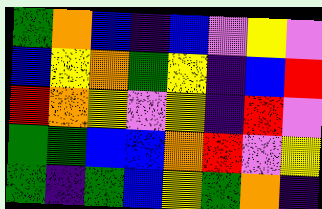[["green", "orange", "blue", "indigo", "blue", "violet", "yellow", "violet"], ["blue", "yellow", "orange", "green", "yellow", "indigo", "blue", "red"], ["red", "orange", "yellow", "violet", "yellow", "indigo", "red", "violet"], ["green", "green", "blue", "blue", "orange", "red", "violet", "yellow"], ["green", "indigo", "green", "blue", "yellow", "green", "orange", "indigo"]]